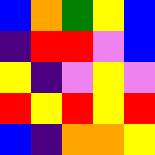[["blue", "orange", "green", "yellow", "blue"], ["indigo", "red", "red", "violet", "blue"], ["yellow", "indigo", "violet", "yellow", "violet"], ["red", "yellow", "red", "yellow", "red"], ["blue", "indigo", "orange", "orange", "yellow"]]